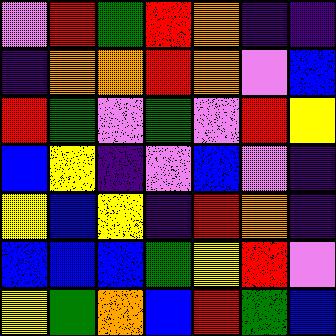[["violet", "red", "green", "red", "orange", "indigo", "indigo"], ["indigo", "orange", "orange", "red", "orange", "violet", "blue"], ["red", "green", "violet", "green", "violet", "red", "yellow"], ["blue", "yellow", "indigo", "violet", "blue", "violet", "indigo"], ["yellow", "blue", "yellow", "indigo", "red", "orange", "indigo"], ["blue", "blue", "blue", "green", "yellow", "red", "violet"], ["yellow", "green", "orange", "blue", "red", "green", "blue"]]